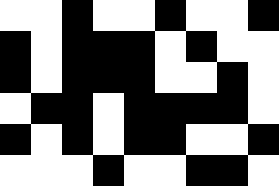[["white", "white", "black", "white", "white", "black", "white", "white", "black"], ["black", "white", "black", "black", "black", "white", "black", "white", "white"], ["black", "white", "black", "black", "black", "white", "white", "black", "white"], ["white", "black", "black", "white", "black", "black", "black", "black", "white"], ["black", "white", "black", "white", "black", "black", "white", "white", "black"], ["white", "white", "white", "black", "white", "white", "black", "black", "white"]]